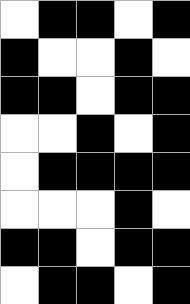[["white", "black", "black", "white", "black"], ["black", "white", "white", "black", "white"], ["black", "black", "white", "black", "black"], ["white", "white", "black", "white", "black"], ["white", "black", "black", "black", "black"], ["white", "white", "white", "black", "white"], ["black", "black", "white", "black", "black"], ["white", "black", "black", "white", "black"]]